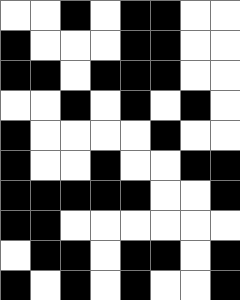[["white", "white", "black", "white", "black", "black", "white", "white"], ["black", "white", "white", "white", "black", "black", "white", "white"], ["black", "black", "white", "black", "black", "black", "white", "white"], ["white", "white", "black", "white", "black", "white", "black", "white"], ["black", "white", "white", "white", "white", "black", "white", "white"], ["black", "white", "white", "black", "white", "white", "black", "black"], ["black", "black", "black", "black", "black", "white", "white", "black"], ["black", "black", "white", "white", "white", "white", "white", "white"], ["white", "black", "black", "white", "black", "black", "white", "black"], ["black", "white", "black", "white", "black", "white", "white", "black"]]